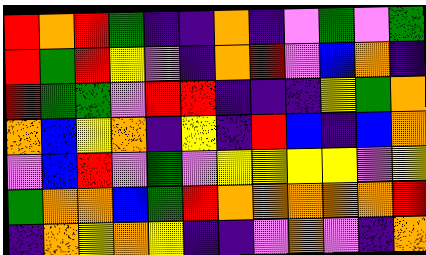[["red", "orange", "red", "green", "indigo", "indigo", "orange", "indigo", "violet", "green", "violet", "green"], ["red", "green", "red", "yellow", "violet", "indigo", "orange", "red", "violet", "blue", "orange", "indigo"], ["red", "green", "green", "violet", "red", "red", "indigo", "indigo", "indigo", "yellow", "green", "orange"], ["orange", "blue", "yellow", "orange", "indigo", "yellow", "indigo", "red", "blue", "indigo", "blue", "orange"], ["violet", "blue", "red", "violet", "green", "violet", "yellow", "yellow", "yellow", "yellow", "violet", "yellow"], ["green", "orange", "orange", "blue", "green", "red", "orange", "orange", "orange", "orange", "orange", "red"], ["indigo", "orange", "yellow", "orange", "yellow", "indigo", "indigo", "violet", "orange", "violet", "indigo", "orange"]]